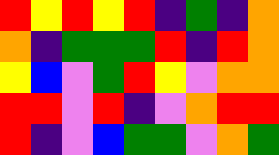[["red", "yellow", "red", "yellow", "red", "indigo", "green", "indigo", "orange"], ["orange", "indigo", "green", "green", "green", "red", "indigo", "red", "orange"], ["yellow", "blue", "violet", "green", "red", "yellow", "violet", "orange", "orange"], ["red", "red", "violet", "red", "indigo", "violet", "orange", "red", "red"], ["red", "indigo", "violet", "blue", "green", "green", "violet", "orange", "green"]]